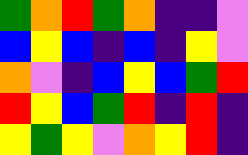[["green", "orange", "red", "green", "orange", "indigo", "indigo", "violet"], ["blue", "yellow", "blue", "indigo", "blue", "indigo", "yellow", "violet"], ["orange", "violet", "indigo", "blue", "yellow", "blue", "green", "red"], ["red", "yellow", "blue", "green", "red", "indigo", "red", "indigo"], ["yellow", "green", "yellow", "violet", "orange", "yellow", "red", "indigo"]]